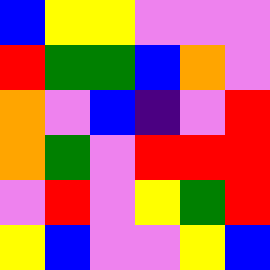[["blue", "yellow", "yellow", "violet", "violet", "violet"], ["red", "green", "green", "blue", "orange", "violet"], ["orange", "violet", "blue", "indigo", "violet", "red"], ["orange", "green", "violet", "red", "red", "red"], ["violet", "red", "violet", "yellow", "green", "red"], ["yellow", "blue", "violet", "violet", "yellow", "blue"]]